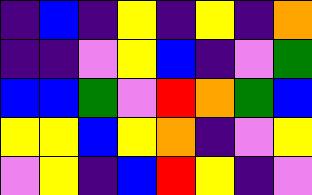[["indigo", "blue", "indigo", "yellow", "indigo", "yellow", "indigo", "orange"], ["indigo", "indigo", "violet", "yellow", "blue", "indigo", "violet", "green"], ["blue", "blue", "green", "violet", "red", "orange", "green", "blue"], ["yellow", "yellow", "blue", "yellow", "orange", "indigo", "violet", "yellow"], ["violet", "yellow", "indigo", "blue", "red", "yellow", "indigo", "violet"]]